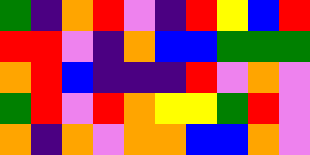[["green", "indigo", "orange", "red", "violet", "indigo", "red", "yellow", "blue", "red"], ["red", "red", "violet", "indigo", "orange", "blue", "blue", "green", "green", "green"], ["orange", "red", "blue", "indigo", "indigo", "indigo", "red", "violet", "orange", "violet"], ["green", "red", "violet", "red", "orange", "yellow", "yellow", "green", "red", "violet"], ["orange", "indigo", "orange", "violet", "orange", "orange", "blue", "blue", "orange", "violet"]]